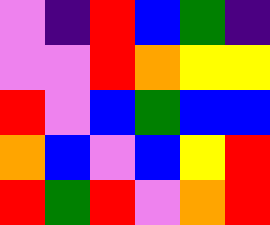[["violet", "indigo", "red", "blue", "green", "indigo"], ["violet", "violet", "red", "orange", "yellow", "yellow"], ["red", "violet", "blue", "green", "blue", "blue"], ["orange", "blue", "violet", "blue", "yellow", "red"], ["red", "green", "red", "violet", "orange", "red"]]